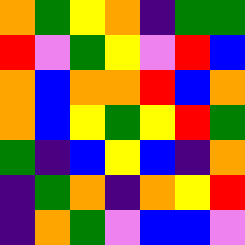[["orange", "green", "yellow", "orange", "indigo", "green", "green"], ["red", "violet", "green", "yellow", "violet", "red", "blue"], ["orange", "blue", "orange", "orange", "red", "blue", "orange"], ["orange", "blue", "yellow", "green", "yellow", "red", "green"], ["green", "indigo", "blue", "yellow", "blue", "indigo", "orange"], ["indigo", "green", "orange", "indigo", "orange", "yellow", "red"], ["indigo", "orange", "green", "violet", "blue", "blue", "violet"]]